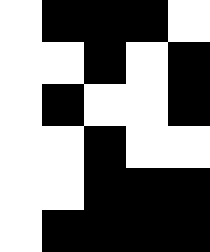[["white", "black", "black", "black", "white"], ["white", "white", "black", "white", "black"], ["white", "black", "white", "white", "black"], ["white", "white", "black", "white", "white"], ["white", "white", "black", "black", "black"], ["white", "black", "black", "black", "black"]]